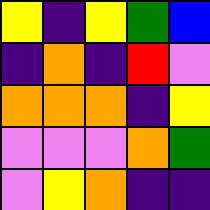[["yellow", "indigo", "yellow", "green", "blue"], ["indigo", "orange", "indigo", "red", "violet"], ["orange", "orange", "orange", "indigo", "yellow"], ["violet", "violet", "violet", "orange", "green"], ["violet", "yellow", "orange", "indigo", "indigo"]]